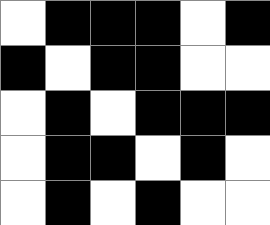[["white", "black", "black", "black", "white", "black"], ["black", "white", "black", "black", "white", "white"], ["white", "black", "white", "black", "black", "black"], ["white", "black", "black", "white", "black", "white"], ["white", "black", "white", "black", "white", "white"]]